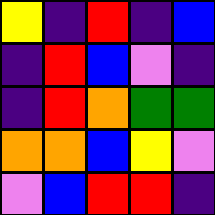[["yellow", "indigo", "red", "indigo", "blue"], ["indigo", "red", "blue", "violet", "indigo"], ["indigo", "red", "orange", "green", "green"], ["orange", "orange", "blue", "yellow", "violet"], ["violet", "blue", "red", "red", "indigo"]]